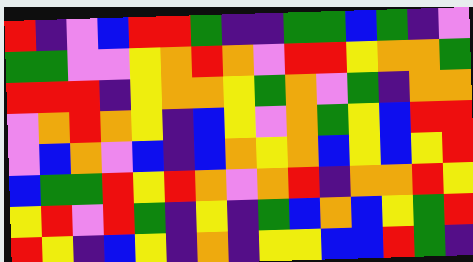[["red", "indigo", "violet", "blue", "red", "red", "green", "indigo", "indigo", "green", "green", "blue", "green", "indigo", "violet"], ["green", "green", "violet", "violet", "yellow", "orange", "red", "orange", "violet", "red", "red", "yellow", "orange", "orange", "green"], ["red", "red", "red", "indigo", "yellow", "orange", "orange", "yellow", "green", "orange", "violet", "green", "indigo", "orange", "orange"], ["violet", "orange", "red", "orange", "yellow", "indigo", "blue", "yellow", "violet", "orange", "green", "yellow", "blue", "red", "red"], ["violet", "blue", "orange", "violet", "blue", "indigo", "blue", "orange", "yellow", "orange", "blue", "yellow", "blue", "yellow", "red"], ["blue", "green", "green", "red", "yellow", "red", "orange", "violet", "orange", "red", "indigo", "orange", "orange", "red", "yellow"], ["yellow", "red", "violet", "red", "green", "indigo", "yellow", "indigo", "green", "blue", "orange", "blue", "yellow", "green", "red"], ["red", "yellow", "indigo", "blue", "yellow", "indigo", "orange", "indigo", "yellow", "yellow", "blue", "blue", "red", "green", "indigo"]]